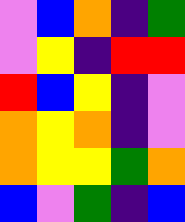[["violet", "blue", "orange", "indigo", "green"], ["violet", "yellow", "indigo", "red", "red"], ["red", "blue", "yellow", "indigo", "violet"], ["orange", "yellow", "orange", "indigo", "violet"], ["orange", "yellow", "yellow", "green", "orange"], ["blue", "violet", "green", "indigo", "blue"]]